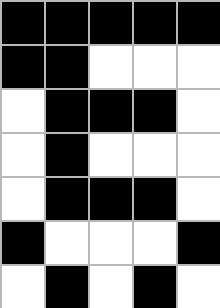[["black", "black", "black", "black", "black"], ["black", "black", "white", "white", "white"], ["white", "black", "black", "black", "white"], ["white", "black", "white", "white", "white"], ["white", "black", "black", "black", "white"], ["black", "white", "white", "white", "black"], ["white", "black", "white", "black", "white"]]